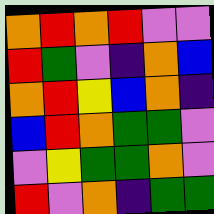[["orange", "red", "orange", "red", "violet", "violet"], ["red", "green", "violet", "indigo", "orange", "blue"], ["orange", "red", "yellow", "blue", "orange", "indigo"], ["blue", "red", "orange", "green", "green", "violet"], ["violet", "yellow", "green", "green", "orange", "violet"], ["red", "violet", "orange", "indigo", "green", "green"]]